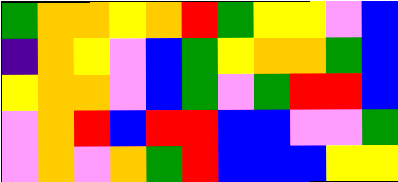[["green", "orange", "orange", "yellow", "orange", "red", "green", "yellow", "yellow", "violet", "blue"], ["indigo", "orange", "yellow", "violet", "blue", "green", "yellow", "orange", "orange", "green", "blue"], ["yellow", "orange", "orange", "violet", "blue", "green", "violet", "green", "red", "red", "blue"], ["violet", "orange", "red", "blue", "red", "red", "blue", "blue", "violet", "violet", "green"], ["violet", "orange", "violet", "orange", "green", "red", "blue", "blue", "blue", "yellow", "yellow"]]